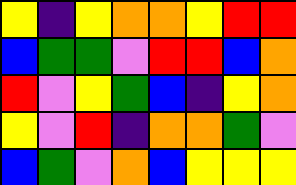[["yellow", "indigo", "yellow", "orange", "orange", "yellow", "red", "red"], ["blue", "green", "green", "violet", "red", "red", "blue", "orange"], ["red", "violet", "yellow", "green", "blue", "indigo", "yellow", "orange"], ["yellow", "violet", "red", "indigo", "orange", "orange", "green", "violet"], ["blue", "green", "violet", "orange", "blue", "yellow", "yellow", "yellow"]]